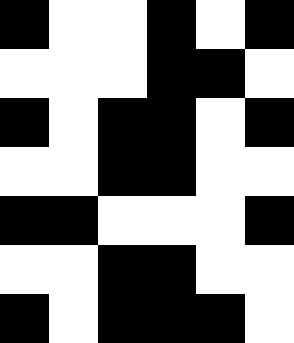[["black", "white", "white", "black", "white", "black"], ["white", "white", "white", "black", "black", "white"], ["black", "white", "black", "black", "white", "black"], ["white", "white", "black", "black", "white", "white"], ["black", "black", "white", "white", "white", "black"], ["white", "white", "black", "black", "white", "white"], ["black", "white", "black", "black", "black", "white"]]